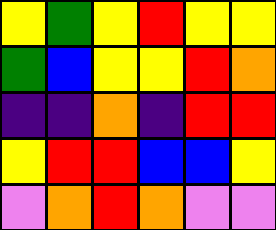[["yellow", "green", "yellow", "red", "yellow", "yellow"], ["green", "blue", "yellow", "yellow", "red", "orange"], ["indigo", "indigo", "orange", "indigo", "red", "red"], ["yellow", "red", "red", "blue", "blue", "yellow"], ["violet", "orange", "red", "orange", "violet", "violet"]]